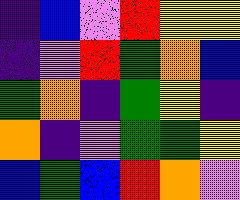[["indigo", "blue", "violet", "red", "yellow", "yellow"], ["indigo", "violet", "red", "green", "orange", "blue"], ["green", "orange", "indigo", "green", "yellow", "indigo"], ["orange", "indigo", "violet", "green", "green", "yellow"], ["blue", "green", "blue", "red", "orange", "violet"]]